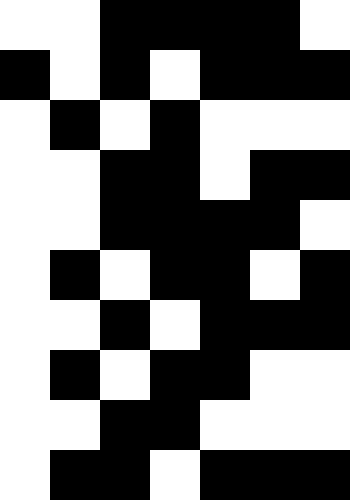[["white", "white", "black", "black", "black", "black", "white"], ["black", "white", "black", "white", "black", "black", "black"], ["white", "black", "white", "black", "white", "white", "white"], ["white", "white", "black", "black", "white", "black", "black"], ["white", "white", "black", "black", "black", "black", "white"], ["white", "black", "white", "black", "black", "white", "black"], ["white", "white", "black", "white", "black", "black", "black"], ["white", "black", "white", "black", "black", "white", "white"], ["white", "white", "black", "black", "white", "white", "white"], ["white", "black", "black", "white", "black", "black", "black"]]